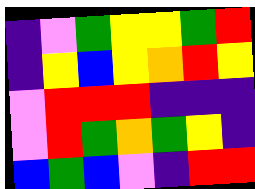[["indigo", "violet", "green", "yellow", "yellow", "green", "red"], ["indigo", "yellow", "blue", "yellow", "orange", "red", "yellow"], ["violet", "red", "red", "red", "indigo", "indigo", "indigo"], ["violet", "red", "green", "orange", "green", "yellow", "indigo"], ["blue", "green", "blue", "violet", "indigo", "red", "red"]]